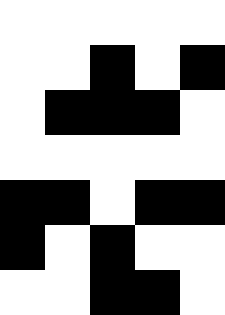[["white", "white", "white", "white", "white"], ["white", "white", "black", "white", "black"], ["white", "black", "black", "black", "white"], ["white", "white", "white", "white", "white"], ["black", "black", "white", "black", "black"], ["black", "white", "black", "white", "white"], ["white", "white", "black", "black", "white"]]